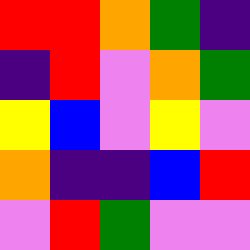[["red", "red", "orange", "green", "indigo"], ["indigo", "red", "violet", "orange", "green"], ["yellow", "blue", "violet", "yellow", "violet"], ["orange", "indigo", "indigo", "blue", "red"], ["violet", "red", "green", "violet", "violet"]]